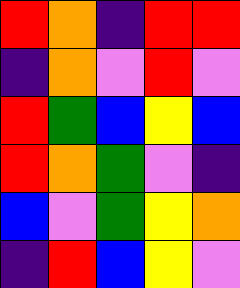[["red", "orange", "indigo", "red", "red"], ["indigo", "orange", "violet", "red", "violet"], ["red", "green", "blue", "yellow", "blue"], ["red", "orange", "green", "violet", "indigo"], ["blue", "violet", "green", "yellow", "orange"], ["indigo", "red", "blue", "yellow", "violet"]]